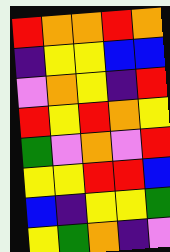[["red", "orange", "orange", "red", "orange"], ["indigo", "yellow", "yellow", "blue", "blue"], ["violet", "orange", "yellow", "indigo", "red"], ["red", "yellow", "red", "orange", "yellow"], ["green", "violet", "orange", "violet", "red"], ["yellow", "yellow", "red", "red", "blue"], ["blue", "indigo", "yellow", "yellow", "green"], ["yellow", "green", "orange", "indigo", "violet"]]